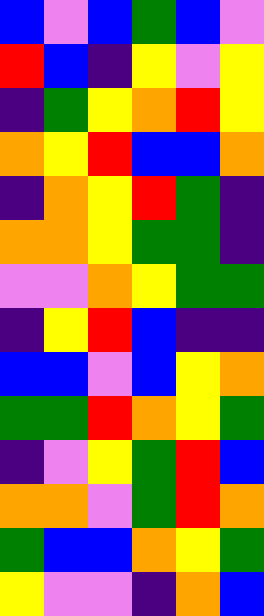[["blue", "violet", "blue", "green", "blue", "violet"], ["red", "blue", "indigo", "yellow", "violet", "yellow"], ["indigo", "green", "yellow", "orange", "red", "yellow"], ["orange", "yellow", "red", "blue", "blue", "orange"], ["indigo", "orange", "yellow", "red", "green", "indigo"], ["orange", "orange", "yellow", "green", "green", "indigo"], ["violet", "violet", "orange", "yellow", "green", "green"], ["indigo", "yellow", "red", "blue", "indigo", "indigo"], ["blue", "blue", "violet", "blue", "yellow", "orange"], ["green", "green", "red", "orange", "yellow", "green"], ["indigo", "violet", "yellow", "green", "red", "blue"], ["orange", "orange", "violet", "green", "red", "orange"], ["green", "blue", "blue", "orange", "yellow", "green"], ["yellow", "violet", "violet", "indigo", "orange", "blue"]]